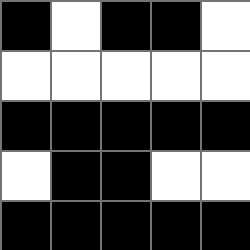[["black", "white", "black", "black", "white"], ["white", "white", "white", "white", "white"], ["black", "black", "black", "black", "black"], ["white", "black", "black", "white", "white"], ["black", "black", "black", "black", "black"]]